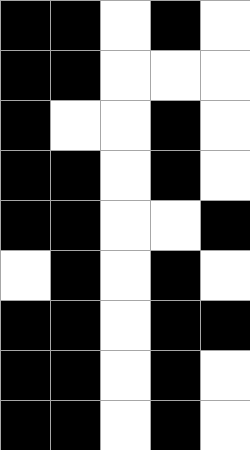[["black", "black", "white", "black", "white"], ["black", "black", "white", "white", "white"], ["black", "white", "white", "black", "white"], ["black", "black", "white", "black", "white"], ["black", "black", "white", "white", "black"], ["white", "black", "white", "black", "white"], ["black", "black", "white", "black", "black"], ["black", "black", "white", "black", "white"], ["black", "black", "white", "black", "white"]]